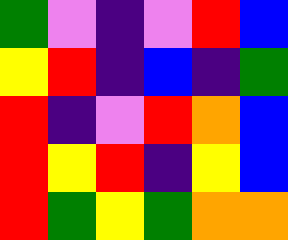[["green", "violet", "indigo", "violet", "red", "blue"], ["yellow", "red", "indigo", "blue", "indigo", "green"], ["red", "indigo", "violet", "red", "orange", "blue"], ["red", "yellow", "red", "indigo", "yellow", "blue"], ["red", "green", "yellow", "green", "orange", "orange"]]